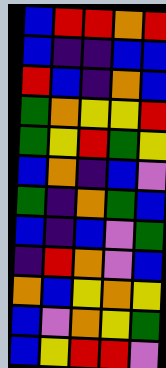[["blue", "red", "red", "orange", "red"], ["blue", "indigo", "indigo", "blue", "blue"], ["red", "blue", "indigo", "orange", "blue"], ["green", "orange", "yellow", "yellow", "red"], ["green", "yellow", "red", "green", "yellow"], ["blue", "orange", "indigo", "blue", "violet"], ["green", "indigo", "orange", "green", "blue"], ["blue", "indigo", "blue", "violet", "green"], ["indigo", "red", "orange", "violet", "blue"], ["orange", "blue", "yellow", "orange", "yellow"], ["blue", "violet", "orange", "yellow", "green"], ["blue", "yellow", "red", "red", "violet"]]